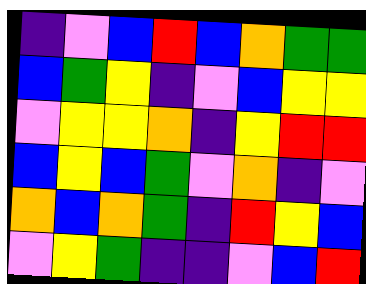[["indigo", "violet", "blue", "red", "blue", "orange", "green", "green"], ["blue", "green", "yellow", "indigo", "violet", "blue", "yellow", "yellow"], ["violet", "yellow", "yellow", "orange", "indigo", "yellow", "red", "red"], ["blue", "yellow", "blue", "green", "violet", "orange", "indigo", "violet"], ["orange", "blue", "orange", "green", "indigo", "red", "yellow", "blue"], ["violet", "yellow", "green", "indigo", "indigo", "violet", "blue", "red"]]